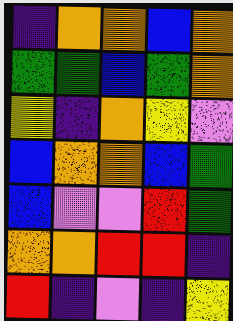[["indigo", "orange", "orange", "blue", "orange"], ["green", "green", "blue", "green", "orange"], ["yellow", "indigo", "orange", "yellow", "violet"], ["blue", "orange", "orange", "blue", "green"], ["blue", "violet", "violet", "red", "green"], ["orange", "orange", "red", "red", "indigo"], ["red", "indigo", "violet", "indigo", "yellow"]]